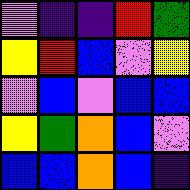[["violet", "indigo", "indigo", "red", "green"], ["yellow", "red", "blue", "violet", "yellow"], ["violet", "blue", "violet", "blue", "blue"], ["yellow", "green", "orange", "blue", "violet"], ["blue", "blue", "orange", "blue", "indigo"]]